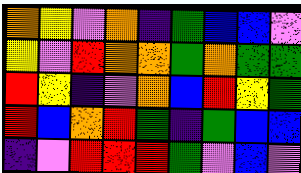[["orange", "yellow", "violet", "orange", "indigo", "green", "blue", "blue", "violet"], ["yellow", "violet", "red", "orange", "orange", "green", "orange", "green", "green"], ["red", "yellow", "indigo", "violet", "orange", "blue", "red", "yellow", "green"], ["red", "blue", "orange", "red", "green", "indigo", "green", "blue", "blue"], ["indigo", "violet", "red", "red", "red", "green", "violet", "blue", "violet"]]